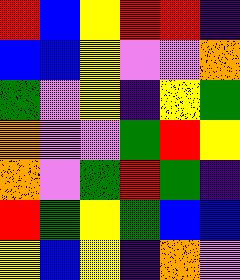[["red", "blue", "yellow", "red", "red", "indigo"], ["blue", "blue", "yellow", "violet", "violet", "orange"], ["green", "violet", "yellow", "indigo", "yellow", "green"], ["orange", "violet", "violet", "green", "red", "yellow"], ["orange", "violet", "green", "red", "green", "indigo"], ["red", "green", "yellow", "green", "blue", "blue"], ["yellow", "blue", "yellow", "indigo", "orange", "violet"]]